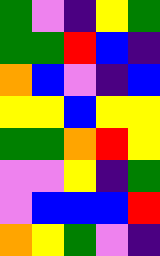[["green", "violet", "indigo", "yellow", "green"], ["green", "green", "red", "blue", "indigo"], ["orange", "blue", "violet", "indigo", "blue"], ["yellow", "yellow", "blue", "yellow", "yellow"], ["green", "green", "orange", "red", "yellow"], ["violet", "violet", "yellow", "indigo", "green"], ["violet", "blue", "blue", "blue", "red"], ["orange", "yellow", "green", "violet", "indigo"]]